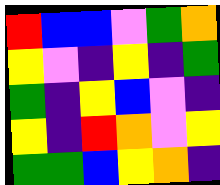[["red", "blue", "blue", "violet", "green", "orange"], ["yellow", "violet", "indigo", "yellow", "indigo", "green"], ["green", "indigo", "yellow", "blue", "violet", "indigo"], ["yellow", "indigo", "red", "orange", "violet", "yellow"], ["green", "green", "blue", "yellow", "orange", "indigo"]]